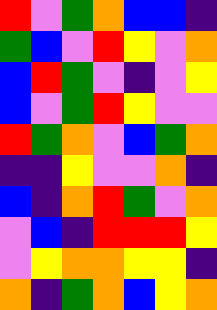[["red", "violet", "green", "orange", "blue", "blue", "indigo"], ["green", "blue", "violet", "red", "yellow", "violet", "orange"], ["blue", "red", "green", "violet", "indigo", "violet", "yellow"], ["blue", "violet", "green", "red", "yellow", "violet", "violet"], ["red", "green", "orange", "violet", "blue", "green", "orange"], ["indigo", "indigo", "yellow", "violet", "violet", "orange", "indigo"], ["blue", "indigo", "orange", "red", "green", "violet", "orange"], ["violet", "blue", "indigo", "red", "red", "red", "yellow"], ["violet", "yellow", "orange", "orange", "yellow", "yellow", "indigo"], ["orange", "indigo", "green", "orange", "blue", "yellow", "orange"]]